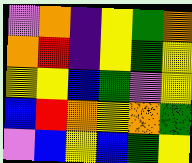[["violet", "orange", "indigo", "yellow", "green", "orange"], ["orange", "red", "indigo", "yellow", "green", "yellow"], ["yellow", "yellow", "blue", "green", "violet", "yellow"], ["blue", "red", "orange", "yellow", "orange", "green"], ["violet", "blue", "yellow", "blue", "green", "yellow"]]